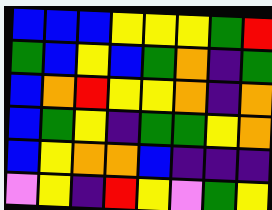[["blue", "blue", "blue", "yellow", "yellow", "yellow", "green", "red"], ["green", "blue", "yellow", "blue", "green", "orange", "indigo", "green"], ["blue", "orange", "red", "yellow", "yellow", "orange", "indigo", "orange"], ["blue", "green", "yellow", "indigo", "green", "green", "yellow", "orange"], ["blue", "yellow", "orange", "orange", "blue", "indigo", "indigo", "indigo"], ["violet", "yellow", "indigo", "red", "yellow", "violet", "green", "yellow"]]